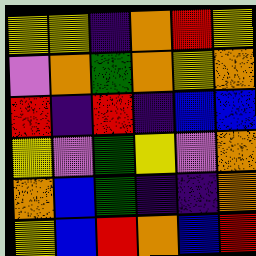[["yellow", "yellow", "indigo", "orange", "red", "yellow"], ["violet", "orange", "green", "orange", "yellow", "orange"], ["red", "indigo", "red", "indigo", "blue", "blue"], ["yellow", "violet", "green", "yellow", "violet", "orange"], ["orange", "blue", "green", "indigo", "indigo", "orange"], ["yellow", "blue", "red", "orange", "blue", "red"]]